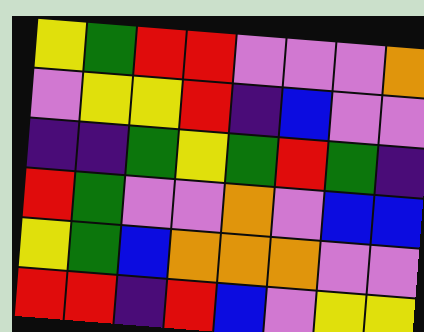[["yellow", "green", "red", "red", "violet", "violet", "violet", "orange"], ["violet", "yellow", "yellow", "red", "indigo", "blue", "violet", "violet"], ["indigo", "indigo", "green", "yellow", "green", "red", "green", "indigo"], ["red", "green", "violet", "violet", "orange", "violet", "blue", "blue"], ["yellow", "green", "blue", "orange", "orange", "orange", "violet", "violet"], ["red", "red", "indigo", "red", "blue", "violet", "yellow", "yellow"]]